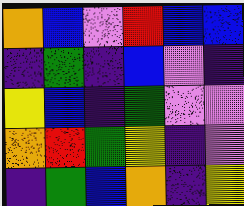[["orange", "blue", "violet", "red", "blue", "blue"], ["indigo", "green", "indigo", "blue", "violet", "indigo"], ["yellow", "blue", "indigo", "green", "violet", "violet"], ["orange", "red", "green", "yellow", "indigo", "violet"], ["indigo", "green", "blue", "orange", "indigo", "yellow"]]